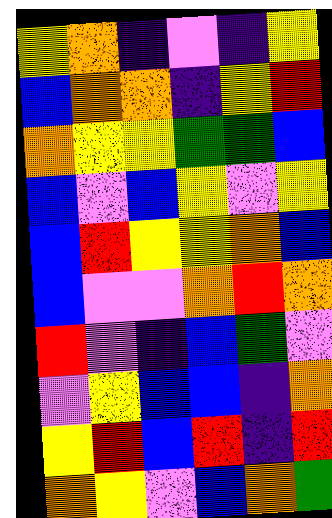[["yellow", "orange", "indigo", "violet", "indigo", "yellow"], ["blue", "orange", "orange", "indigo", "yellow", "red"], ["orange", "yellow", "yellow", "green", "green", "blue"], ["blue", "violet", "blue", "yellow", "violet", "yellow"], ["blue", "red", "yellow", "yellow", "orange", "blue"], ["blue", "violet", "violet", "orange", "red", "orange"], ["red", "violet", "indigo", "blue", "green", "violet"], ["violet", "yellow", "blue", "blue", "indigo", "orange"], ["yellow", "red", "blue", "red", "indigo", "red"], ["orange", "yellow", "violet", "blue", "orange", "green"]]